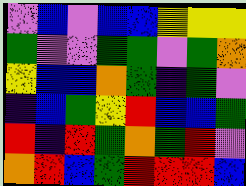[["violet", "blue", "violet", "blue", "blue", "yellow", "yellow", "yellow"], ["green", "violet", "violet", "green", "green", "violet", "green", "orange"], ["yellow", "blue", "blue", "orange", "green", "indigo", "green", "violet"], ["indigo", "blue", "green", "yellow", "red", "blue", "blue", "green"], ["red", "indigo", "red", "green", "orange", "green", "red", "violet"], ["orange", "red", "blue", "green", "red", "red", "red", "blue"]]